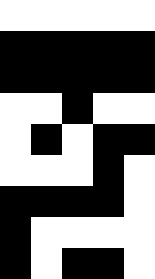[["white", "white", "white", "white", "white"], ["black", "black", "black", "black", "black"], ["black", "black", "black", "black", "black"], ["white", "white", "black", "white", "white"], ["white", "black", "white", "black", "black"], ["white", "white", "white", "black", "white"], ["black", "black", "black", "black", "white"], ["black", "white", "white", "white", "white"], ["black", "white", "black", "black", "white"]]